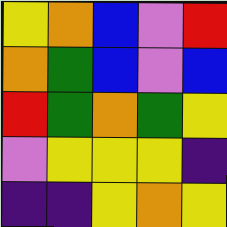[["yellow", "orange", "blue", "violet", "red"], ["orange", "green", "blue", "violet", "blue"], ["red", "green", "orange", "green", "yellow"], ["violet", "yellow", "yellow", "yellow", "indigo"], ["indigo", "indigo", "yellow", "orange", "yellow"]]